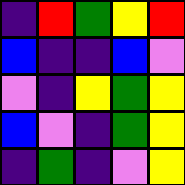[["indigo", "red", "green", "yellow", "red"], ["blue", "indigo", "indigo", "blue", "violet"], ["violet", "indigo", "yellow", "green", "yellow"], ["blue", "violet", "indigo", "green", "yellow"], ["indigo", "green", "indigo", "violet", "yellow"]]